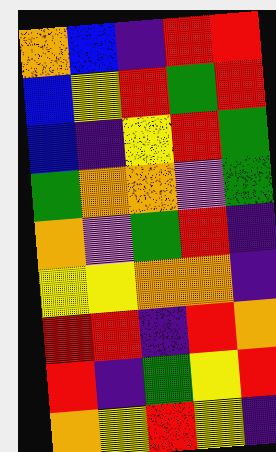[["orange", "blue", "indigo", "red", "red"], ["blue", "yellow", "red", "green", "red"], ["blue", "indigo", "yellow", "red", "green"], ["green", "orange", "orange", "violet", "green"], ["orange", "violet", "green", "red", "indigo"], ["yellow", "yellow", "orange", "orange", "indigo"], ["red", "red", "indigo", "red", "orange"], ["red", "indigo", "green", "yellow", "red"], ["orange", "yellow", "red", "yellow", "indigo"]]